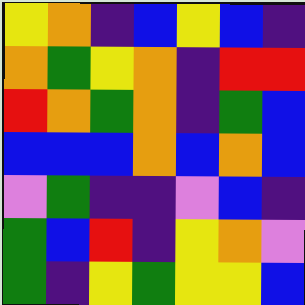[["yellow", "orange", "indigo", "blue", "yellow", "blue", "indigo"], ["orange", "green", "yellow", "orange", "indigo", "red", "red"], ["red", "orange", "green", "orange", "indigo", "green", "blue"], ["blue", "blue", "blue", "orange", "blue", "orange", "blue"], ["violet", "green", "indigo", "indigo", "violet", "blue", "indigo"], ["green", "blue", "red", "indigo", "yellow", "orange", "violet"], ["green", "indigo", "yellow", "green", "yellow", "yellow", "blue"]]